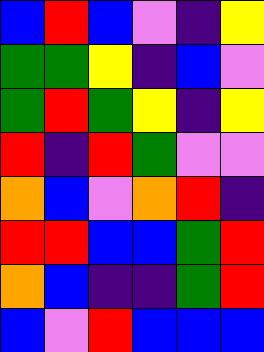[["blue", "red", "blue", "violet", "indigo", "yellow"], ["green", "green", "yellow", "indigo", "blue", "violet"], ["green", "red", "green", "yellow", "indigo", "yellow"], ["red", "indigo", "red", "green", "violet", "violet"], ["orange", "blue", "violet", "orange", "red", "indigo"], ["red", "red", "blue", "blue", "green", "red"], ["orange", "blue", "indigo", "indigo", "green", "red"], ["blue", "violet", "red", "blue", "blue", "blue"]]